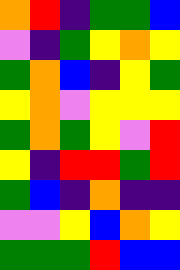[["orange", "red", "indigo", "green", "green", "blue"], ["violet", "indigo", "green", "yellow", "orange", "yellow"], ["green", "orange", "blue", "indigo", "yellow", "green"], ["yellow", "orange", "violet", "yellow", "yellow", "yellow"], ["green", "orange", "green", "yellow", "violet", "red"], ["yellow", "indigo", "red", "red", "green", "red"], ["green", "blue", "indigo", "orange", "indigo", "indigo"], ["violet", "violet", "yellow", "blue", "orange", "yellow"], ["green", "green", "green", "red", "blue", "blue"]]